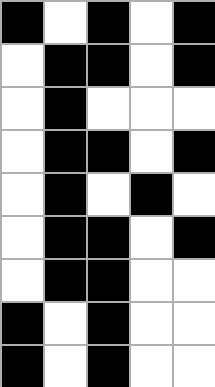[["black", "white", "black", "white", "black"], ["white", "black", "black", "white", "black"], ["white", "black", "white", "white", "white"], ["white", "black", "black", "white", "black"], ["white", "black", "white", "black", "white"], ["white", "black", "black", "white", "black"], ["white", "black", "black", "white", "white"], ["black", "white", "black", "white", "white"], ["black", "white", "black", "white", "white"]]